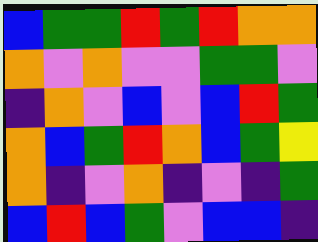[["blue", "green", "green", "red", "green", "red", "orange", "orange"], ["orange", "violet", "orange", "violet", "violet", "green", "green", "violet"], ["indigo", "orange", "violet", "blue", "violet", "blue", "red", "green"], ["orange", "blue", "green", "red", "orange", "blue", "green", "yellow"], ["orange", "indigo", "violet", "orange", "indigo", "violet", "indigo", "green"], ["blue", "red", "blue", "green", "violet", "blue", "blue", "indigo"]]